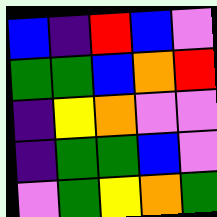[["blue", "indigo", "red", "blue", "violet"], ["green", "green", "blue", "orange", "red"], ["indigo", "yellow", "orange", "violet", "violet"], ["indigo", "green", "green", "blue", "violet"], ["violet", "green", "yellow", "orange", "green"]]